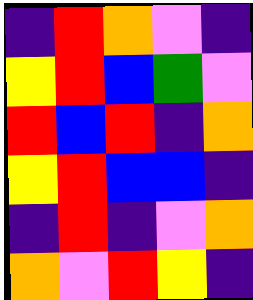[["indigo", "red", "orange", "violet", "indigo"], ["yellow", "red", "blue", "green", "violet"], ["red", "blue", "red", "indigo", "orange"], ["yellow", "red", "blue", "blue", "indigo"], ["indigo", "red", "indigo", "violet", "orange"], ["orange", "violet", "red", "yellow", "indigo"]]